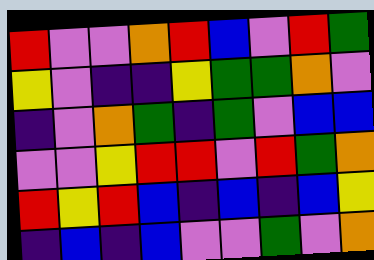[["red", "violet", "violet", "orange", "red", "blue", "violet", "red", "green"], ["yellow", "violet", "indigo", "indigo", "yellow", "green", "green", "orange", "violet"], ["indigo", "violet", "orange", "green", "indigo", "green", "violet", "blue", "blue"], ["violet", "violet", "yellow", "red", "red", "violet", "red", "green", "orange"], ["red", "yellow", "red", "blue", "indigo", "blue", "indigo", "blue", "yellow"], ["indigo", "blue", "indigo", "blue", "violet", "violet", "green", "violet", "orange"]]